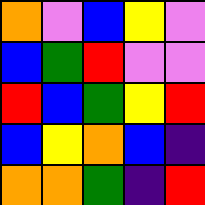[["orange", "violet", "blue", "yellow", "violet"], ["blue", "green", "red", "violet", "violet"], ["red", "blue", "green", "yellow", "red"], ["blue", "yellow", "orange", "blue", "indigo"], ["orange", "orange", "green", "indigo", "red"]]